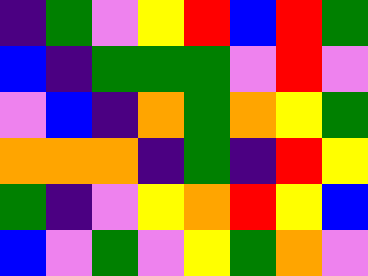[["indigo", "green", "violet", "yellow", "red", "blue", "red", "green"], ["blue", "indigo", "green", "green", "green", "violet", "red", "violet"], ["violet", "blue", "indigo", "orange", "green", "orange", "yellow", "green"], ["orange", "orange", "orange", "indigo", "green", "indigo", "red", "yellow"], ["green", "indigo", "violet", "yellow", "orange", "red", "yellow", "blue"], ["blue", "violet", "green", "violet", "yellow", "green", "orange", "violet"]]